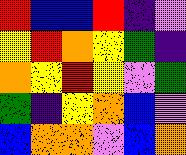[["red", "blue", "blue", "red", "indigo", "violet"], ["yellow", "red", "orange", "yellow", "green", "indigo"], ["orange", "yellow", "red", "yellow", "violet", "green"], ["green", "indigo", "yellow", "orange", "blue", "violet"], ["blue", "orange", "orange", "violet", "blue", "orange"]]